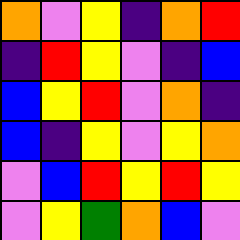[["orange", "violet", "yellow", "indigo", "orange", "red"], ["indigo", "red", "yellow", "violet", "indigo", "blue"], ["blue", "yellow", "red", "violet", "orange", "indigo"], ["blue", "indigo", "yellow", "violet", "yellow", "orange"], ["violet", "blue", "red", "yellow", "red", "yellow"], ["violet", "yellow", "green", "orange", "blue", "violet"]]